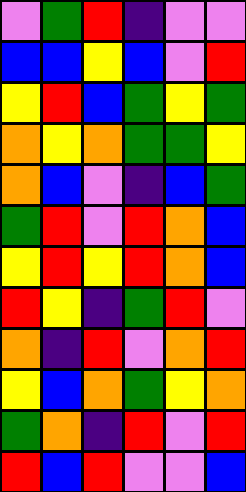[["violet", "green", "red", "indigo", "violet", "violet"], ["blue", "blue", "yellow", "blue", "violet", "red"], ["yellow", "red", "blue", "green", "yellow", "green"], ["orange", "yellow", "orange", "green", "green", "yellow"], ["orange", "blue", "violet", "indigo", "blue", "green"], ["green", "red", "violet", "red", "orange", "blue"], ["yellow", "red", "yellow", "red", "orange", "blue"], ["red", "yellow", "indigo", "green", "red", "violet"], ["orange", "indigo", "red", "violet", "orange", "red"], ["yellow", "blue", "orange", "green", "yellow", "orange"], ["green", "orange", "indigo", "red", "violet", "red"], ["red", "blue", "red", "violet", "violet", "blue"]]